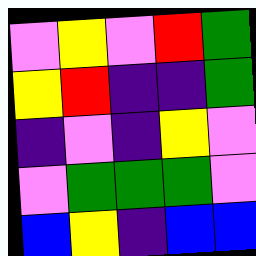[["violet", "yellow", "violet", "red", "green"], ["yellow", "red", "indigo", "indigo", "green"], ["indigo", "violet", "indigo", "yellow", "violet"], ["violet", "green", "green", "green", "violet"], ["blue", "yellow", "indigo", "blue", "blue"]]